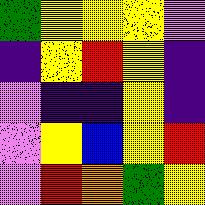[["green", "yellow", "yellow", "yellow", "violet"], ["indigo", "yellow", "red", "yellow", "indigo"], ["violet", "indigo", "indigo", "yellow", "indigo"], ["violet", "yellow", "blue", "yellow", "red"], ["violet", "red", "orange", "green", "yellow"]]